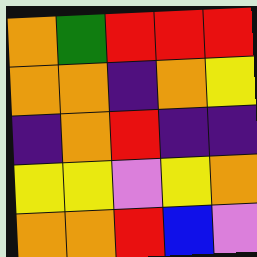[["orange", "green", "red", "red", "red"], ["orange", "orange", "indigo", "orange", "yellow"], ["indigo", "orange", "red", "indigo", "indigo"], ["yellow", "yellow", "violet", "yellow", "orange"], ["orange", "orange", "red", "blue", "violet"]]